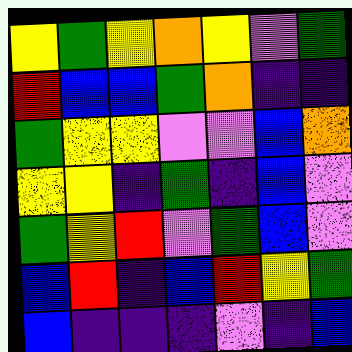[["yellow", "green", "yellow", "orange", "yellow", "violet", "green"], ["red", "blue", "blue", "green", "orange", "indigo", "indigo"], ["green", "yellow", "yellow", "violet", "violet", "blue", "orange"], ["yellow", "yellow", "indigo", "green", "indigo", "blue", "violet"], ["green", "yellow", "red", "violet", "green", "blue", "violet"], ["blue", "red", "indigo", "blue", "red", "yellow", "green"], ["blue", "indigo", "indigo", "indigo", "violet", "indigo", "blue"]]